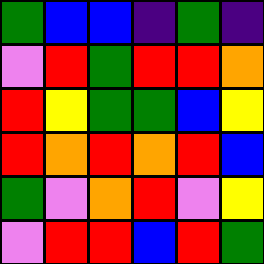[["green", "blue", "blue", "indigo", "green", "indigo"], ["violet", "red", "green", "red", "red", "orange"], ["red", "yellow", "green", "green", "blue", "yellow"], ["red", "orange", "red", "orange", "red", "blue"], ["green", "violet", "orange", "red", "violet", "yellow"], ["violet", "red", "red", "blue", "red", "green"]]